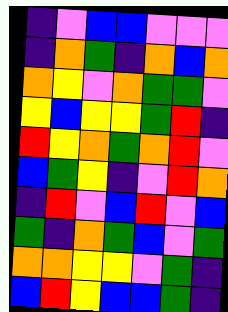[["indigo", "violet", "blue", "blue", "violet", "violet", "violet"], ["indigo", "orange", "green", "indigo", "orange", "blue", "orange"], ["orange", "yellow", "violet", "orange", "green", "green", "violet"], ["yellow", "blue", "yellow", "yellow", "green", "red", "indigo"], ["red", "yellow", "orange", "green", "orange", "red", "violet"], ["blue", "green", "yellow", "indigo", "violet", "red", "orange"], ["indigo", "red", "violet", "blue", "red", "violet", "blue"], ["green", "indigo", "orange", "green", "blue", "violet", "green"], ["orange", "orange", "yellow", "yellow", "violet", "green", "indigo"], ["blue", "red", "yellow", "blue", "blue", "green", "indigo"]]